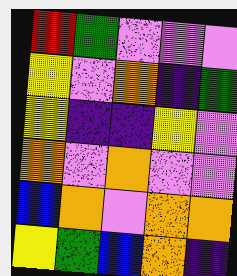[["red", "green", "violet", "violet", "violet"], ["yellow", "violet", "orange", "indigo", "green"], ["yellow", "indigo", "indigo", "yellow", "violet"], ["orange", "violet", "orange", "violet", "violet"], ["blue", "orange", "violet", "orange", "orange"], ["yellow", "green", "blue", "orange", "indigo"]]